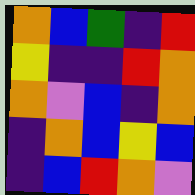[["orange", "blue", "green", "indigo", "red"], ["yellow", "indigo", "indigo", "red", "orange"], ["orange", "violet", "blue", "indigo", "orange"], ["indigo", "orange", "blue", "yellow", "blue"], ["indigo", "blue", "red", "orange", "violet"]]